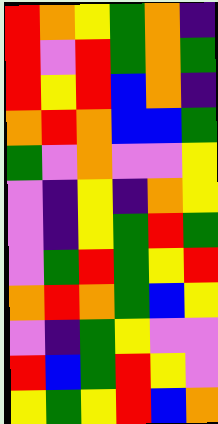[["red", "orange", "yellow", "green", "orange", "indigo"], ["red", "violet", "red", "green", "orange", "green"], ["red", "yellow", "red", "blue", "orange", "indigo"], ["orange", "red", "orange", "blue", "blue", "green"], ["green", "violet", "orange", "violet", "violet", "yellow"], ["violet", "indigo", "yellow", "indigo", "orange", "yellow"], ["violet", "indigo", "yellow", "green", "red", "green"], ["violet", "green", "red", "green", "yellow", "red"], ["orange", "red", "orange", "green", "blue", "yellow"], ["violet", "indigo", "green", "yellow", "violet", "violet"], ["red", "blue", "green", "red", "yellow", "violet"], ["yellow", "green", "yellow", "red", "blue", "orange"]]